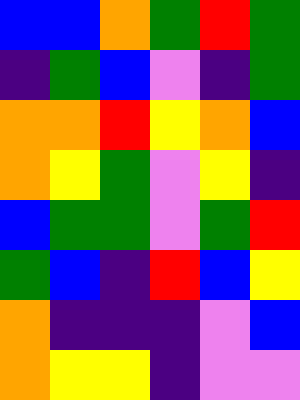[["blue", "blue", "orange", "green", "red", "green"], ["indigo", "green", "blue", "violet", "indigo", "green"], ["orange", "orange", "red", "yellow", "orange", "blue"], ["orange", "yellow", "green", "violet", "yellow", "indigo"], ["blue", "green", "green", "violet", "green", "red"], ["green", "blue", "indigo", "red", "blue", "yellow"], ["orange", "indigo", "indigo", "indigo", "violet", "blue"], ["orange", "yellow", "yellow", "indigo", "violet", "violet"]]